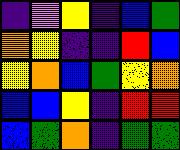[["indigo", "violet", "yellow", "indigo", "blue", "green"], ["orange", "yellow", "indigo", "indigo", "red", "blue"], ["yellow", "orange", "blue", "green", "yellow", "orange"], ["blue", "blue", "yellow", "indigo", "red", "red"], ["blue", "green", "orange", "indigo", "green", "green"]]